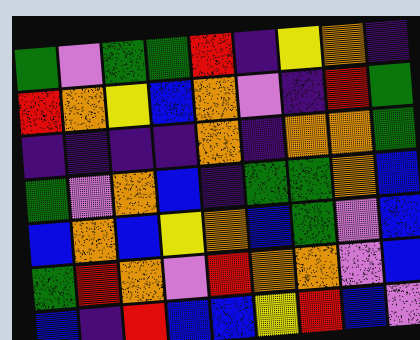[["green", "violet", "green", "green", "red", "indigo", "yellow", "orange", "indigo"], ["red", "orange", "yellow", "blue", "orange", "violet", "indigo", "red", "green"], ["indigo", "indigo", "indigo", "indigo", "orange", "indigo", "orange", "orange", "green"], ["green", "violet", "orange", "blue", "indigo", "green", "green", "orange", "blue"], ["blue", "orange", "blue", "yellow", "orange", "blue", "green", "violet", "blue"], ["green", "red", "orange", "violet", "red", "orange", "orange", "violet", "blue"], ["blue", "indigo", "red", "blue", "blue", "yellow", "red", "blue", "violet"]]